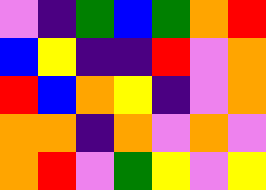[["violet", "indigo", "green", "blue", "green", "orange", "red"], ["blue", "yellow", "indigo", "indigo", "red", "violet", "orange"], ["red", "blue", "orange", "yellow", "indigo", "violet", "orange"], ["orange", "orange", "indigo", "orange", "violet", "orange", "violet"], ["orange", "red", "violet", "green", "yellow", "violet", "yellow"]]